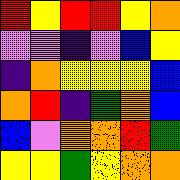[["red", "yellow", "red", "red", "yellow", "orange"], ["violet", "violet", "indigo", "violet", "blue", "yellow"], ["indigo", "orange", "yellow", "yellow", "yellow", "blue"], ["orange", "red", "indigo", "green", "orange", "blue"], ["blue", "violet", "orange", "orange", "red", "green"], ["yellow", "yellow", "green", "yellow", "orange", "orange"]]